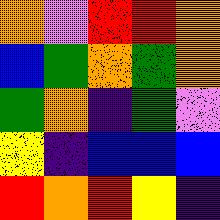[["orange", "violet", "red", "red", "orange"], ["blue", "green", "orange", "green", "orange"], ["green", "orange", "indigo", "green", "violet"], ["yellow", "indigo", "blue", "blue", "blue"], ["red", "orange", "red", "yellow", "indigo"]]